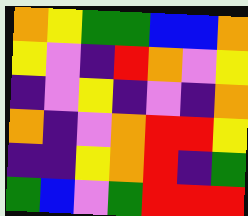[["orange", "yellow", "green", "green", "blue", "blue", "orange"], ["yellow", "violet", "indigo", "red", "orange", "violet", "yellow"], ["indigo", "violet", "yellow", "indigo", "violet", "indigo", "orange"], ["orange", "indigo", "violet", "orange", "red", "red", "yellow"], ["indigo", "indigo", "yellow", "orange", "red", "indigo", "green"], ["green", "blue", "violet", "green", "red", "red", "red"]]